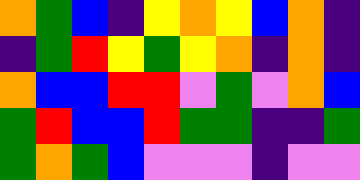[["orange", "green", "blue", "indigo", "yellow", "orange", "yellow", "blue", "orange", "indigo"], ["indigo", "green", "red", "yellow", "green", "yellow", "orange", "indigo", "orange", "indigo"], ["orange", "blue", "blue", "red", "red", "violet", "green", "violet", "orange", "blue"], ["green", "red", "blue", "blue", "red", "green", "green", "indigo", "indigo", "green"], ["green", "orange", "green", "blue", "violet", "violet", "violet", "indigo", "violet", "violet"]]